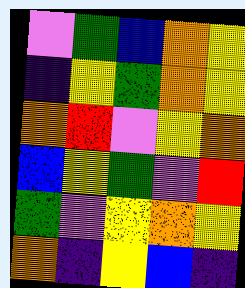[["violet", "green", "blue", "orange", "yellow"], ["indigo", "yellow", "green", "orange", "yellow"], ["orange", "red", "violet", "yellow", "orange"], ["blue", "yellow", "green", "violet", "red"], ["green", "violet", "yellow", "orange", "yellow"], ["orange", "indigo", "yellow", "blue", "indigo"]]